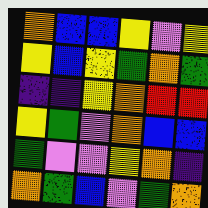[["orange", "blue", "blue", "yellow", "violet", "yellow"], ["yellow", "blue", "yellow", "green", "orange", "green"], ["indigo", "indigo", "yellow", "orange", "red", "red"], ["yellow", "green", "violet", "orange", "blue", "blue"], ["green", "violet", "violet", "yellow", "orange", "indigo"], ["orange", "green", "blue", "violet", "green", "orange"]]